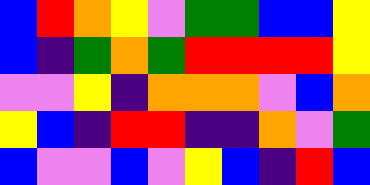[["blue", "red", "orange", "yellow", "violet", "green", "green", "blue", "blue", "yellow"], ["blue", "indigo", "green", "orange", "green", "red", "red", "red", "red", "yellow"], ["violet", "violet", "yellow", "indigo", "orange", "orange", "orange", "violet", "blue", "orange"], ["yellow", "blue", "indigo", "red", "red", "indigo", "indigo", "orange", "violet", "green"], ["blue", "violet", "violet", "blue", "violet", "yellow", "blue", "indigo", "red", "blue"]]